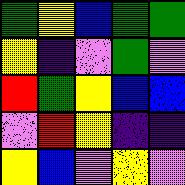[["green", "yellow", "blue", "green", "green"], ["yellow", "indigo", "violet", "green", "violet"], ["red", "green", "yellow", "blue", "blue"], ["violet", "red", "yellow", "indigo", "indigo"], ["yellow", "blue", "violet", "yellow", "violet"]]